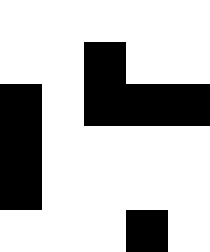[["white", "white", "white", "white", "white"], ["white", "white", "black", "white", "white"], ["black", "white", "black", "black", "black"], ["black", "white", "white", "white", "white"], ["black", "white", "white", "white", "white"], ["white", "white", "white", "black", "white"]]